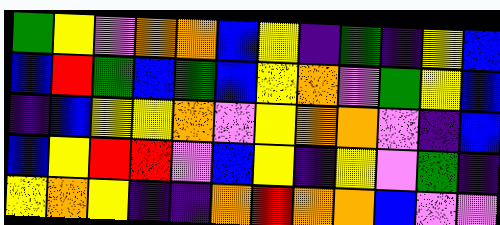[["green", "yellow", "violet", "orange", "orange", "blue", "yellow", "indigo", "green", "indigo", "yellow", "blue"], ["blue", "red", "green", "blue", "green", "blue", "yellow", "orange", "violet", "green", "yellow", "blue"], ["indigo", "blue", "yellow", "yellow", "orange", "violet", "yellow", "orange", "orange", "violet", "indigo", "blue"], ["blue", "yellow", "red", "red", "violet", "blue", "yellow", "indigo", "yellow", "violet", "green", "indigo"], ["yellow", "orange", "yellow", "indigo", "indigo", "orange", "red", "orange", "orange", "blue", "violet", "violet"]]